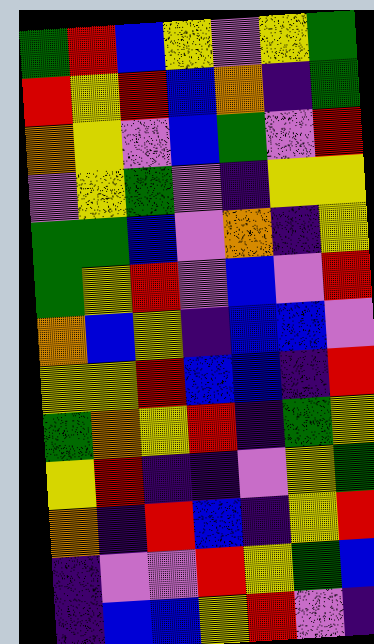[["green", "red", "blue", "yellow", "violet", "yellow", "green"], ["red", "yellow", "red", "blue", "orange", "indigo", "green"], ["orange", "yellow", "violet", "blue", "green", "violet", "red"], ["violet", "yellow", "green", "violet", "indigo", "yellow", "yellow"], ["green", "green", "blue", "violet", "orange", "indigo", "yellow"], ["green", "yellow", "red", "violet", "blue", "violet", "red"], ["orange", "blue", "yellow", "indigo", "blue", "blue", "violet"], ["yellow", "yellow", "red", "blue", "blue", "indigo", "red"], ["green", "orange", "yellow", "red", "indigo", "green", "yellow"], ["yellow", "red", "indigo", "indigo", "violet", "yellow", "green"], ["orange", "indigo", "red", "blue", "indigo", "yellow", "red"], ["indigo", "violet", "violet", "red", "yellow", "green", "blue"], ["indigo", "blue", "blue", "yellow", "red", "violet", "indigo"]]